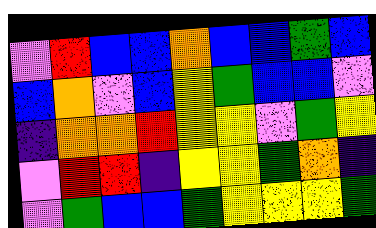[["violet", "red", "blue", "blue", "orange", "blue", "blue", "green", "blue"], ["blue", "orange", "violet", "blue", "yellow", "green", "blue", "blue", "violet"], ["indigo", "orange", "orange", "red", "yellow", "yellow", "violet", "green", "yellow"], ["violet", "red", "red", "indigo", "yellow", "yellow", "green", "orange", "indigo"], ["violet", "green", "blue", "blue", "green", "yellow", "yellow", "yellow", "green"]]